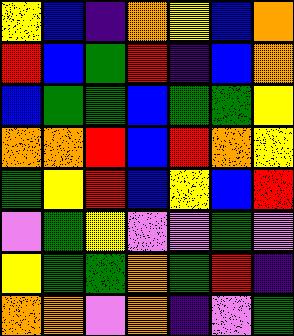[["yellow", "blue", "indigo", "orange", "yellow", "blue", "orange"], ["red", "blue", "green", "red", "indigo", "blue", "orange"], ["blue", "green", "green", "blue", "green", "green", "yellow"], ["orange", "orange", "red", "blue", "red", "orange", "yellow"], ["green", "yellow", "red", "blue", "yellow", "blue", "red"], ["violet", "green", "yellow", "violet", "violet", "green", "violet"], ["yellow", "green", "green", "orange", "green", "red", "indigo"], ["orange", "orange", "violet", "orange", "indigo", "violet", "green"]]